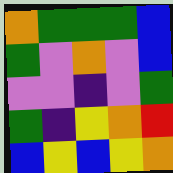[["orange", "green", "green", "green", "blue"], ["green", "violet", "orange", "violet", "blue"], ["violet", "violet", "indigo", "violet", "green"], ["green", "indigo", "yellow", "orange", "red"], ["blue", "yellow", "blue", "yellow", "orange"]]